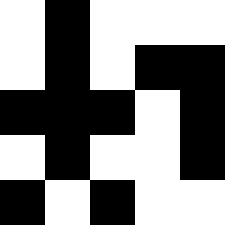[["white", "black", "white", "white", "white"], ["white", "black", "white", "black", "black"], ["black", "black", "black", "white", "black"], ["white", "black", "white", "white", "black"], ["black", "white", "black", "white", "white"]]